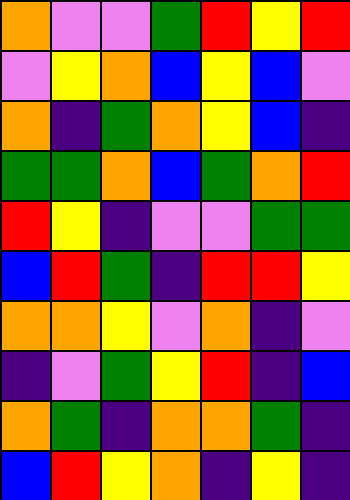[["orange", "violet", "violet", "green", "red", "yellow", "red"], ["violet", "yellow", "orange", "blue", "yellow", "blue", "violet"], ["orange", "indigo", "green", "orange", "yellow", "blue", "indigo"], ["green", "green", "orange", "blue", "green", "orange", "red"], ["red", "yellow", "indigo", "violet", "violet", "green", "green"], ["blue", "red", "green", "indigo", "red", "red", "yellow"], ["orange", "orange", "yellow", "violet", "orange", "indigo", "violet"], ["indigo", "violet", "green", "yellow", "red", "indigo", "blue"], ["orange", "green", "indigo", "orange", "orange", "green", "indigo"], ["blue", "red", "yellow", "orange", "indigo", "yellow", "indigo"]]